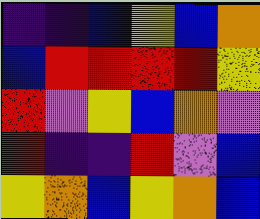[["indigo", "indigo", "blue", "yellow", "blue", "orange"], ["blue", "red", "red", "red", "red", "yellow"], ["red", "violet", "yellow", "blue", "orange", "violet"], ["red", "indigo", "indigo", "red", "violet", "blue"], ["yellow", "orange", "blue", "yellow", "orange", "blue"]]